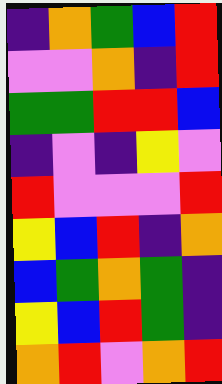[["indigo", "orange", "green", "blue", "red"], ["violet", "violet", "orange", "indigo", "red"], ["green", "green", "red", "red", "blue"], ["indigo", "violet", "indigo", "yellow", "violet"], ["red", "violet", "violet", "violet", "red"], ["yellow", "blue", "red", "indigo", "orange"], ["blue", "green", "orange", "green", "indigo"], ["yellow", "blue", "red", "green", "indigo"], ["orange", "red", "violet", "orange", "red"]]